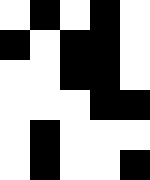[["white", "black", "white", "black", "white"], ["black", "white", "black", "black", "white"], ["white", "white", "black", "black", "white"], ["white", "white", "white", "black", "black"], ["white", "black", "white", "white", "white"], ["white", "black", "white", "white", "black"]]